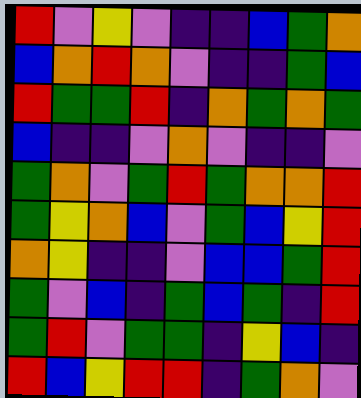[["red", "violet", "yellow", "violet", "indigo", "indigo", "blue", "green", "orange"], ["blue", "orange", "red", "orange", "violet", "indigo", "indigo", "green", "blue"], ["red", "green", "green", "red", "indigo", "orange", "green", "orange", "green"], ["blue", "indigo", "indigo", "violet", "orange", "violet", "indigo", "indigo", "violet"], ["green", "orange", "violet", "green", "red", "green", "orange", "orange", "red"], ["green", "yellow", "orange", "blue", "violet", "green", "blue", "yellow", "red"], ["orange", "yellow", "indigo", "indigo", "violet", "blue", "blue", "green", "red"], ["green", "violet", "blue", "indigo", "green", "blue", "green", "indigo", "red"], ["green", "red", "violet", "green", "green", "indigo", "yellow", "blue", "indigo"], ["red", "blue", "yellow", "red", "red", "indigo", "green", "orange", "violet"]]